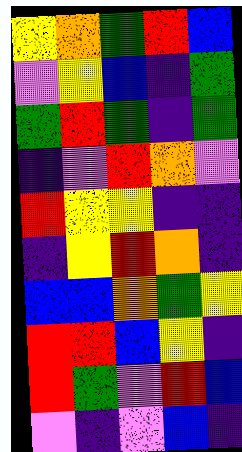[["yellow", "orange", "green", "red", "blue"], ["violet", "yellow", "blue", "indigo", "green"], ["green", "red", "green", "indigo", "green"], ["indigo", "violet", "red", "orange", "violet"], ["red", "yellow", "yellow", "indigo", "indigo"], ["indigo", "yellow", "red", "orange", "indigo"], ["blue", "blue", "orange", "green", "yellow"], ["red", "red", "blue", "yellow", "indigo"], ["red", "green", "violet", "red", "blue"], ["violet", "indigo", "violet", "blue", "indigo"]]